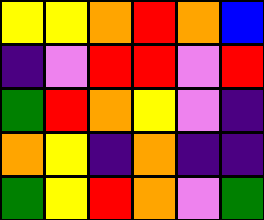[["yellow", "yellow", "orange", "red", "orange", "blue"], ["indigo", "violet", "red", "red", "violet", "red"], ["green", "red", "orange", "yellow", "violet", "indigo"], ["orange", "yellow", "indigo", "orange", "indigo", "indigo"], ["green", "yellow", "red", "orange", "violet", "green"]]